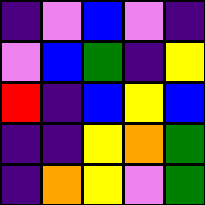[["indigo", "violet", "blue", "violet", "indigo"], ["violet", "blue", "green", "indigo", "yellow"], ["red", "indigo", "blue", "yellow", "blue"], ["indigo", "indigo", "yellow", "orange", "green"], ["indigo", "orange", "yellow", "violet", "green"]]